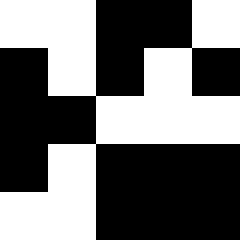[["white", "white", "black", "black", "white"], ["black", "white", "black", "white", "black"], ["black", "black", "white", "white", "white"], ["black", "white", "black", "black", "black"], ["white", "white", "black", "black", "black"]]